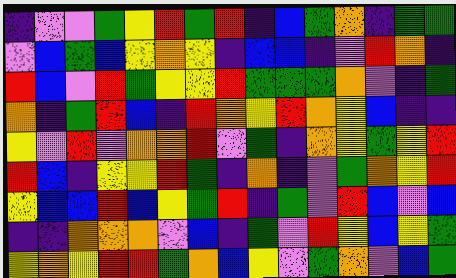[["indigo", "violet", "violet", "green", "yellow", "red", "green", "red", "indigo", "blue", "green", "orange", "indigo", "green", "green"], ["violet", "blue", "green", "blue", "yellow", "orange", "yellow", "indigo", "blue", "blue", "indigo", "violet", "red", "orange", "indigo"], ["red", "blue", "violet", "red", "green", "yellow", "yellow", "red", "green", "green", "green", "orange", "violet", "indigo", "green"], ["orange", "indigo", "green", "red", "blue", "indigo", "red", "orange", "yellow", "red", "orange", "yellow", "blue", "indigo", "indigo"], ["yellow", "violet", "red", "violet", "orange", "orange", "red", "violet", "green", "indigo", "orange", "yellow", "green", "yellow", "red"], ["red", "blue", "indigo", "yellow", "yellow", "red", "green", "indigo", "orange", "indigo", "violet", "green", "orange", "yellow", "red"], ["yellow", "blue", "blue", "red", "blue", "yellow", "green", "red", "indigo", "green", "violet", "red", "blue", "violet", "blue"], ["indigo", "indigo", "orange", "orange", "orange", "violet", "blue", "indigo", "green", "violet", "red", "yellow", "blue", "yellow", "green"], ["yellow", "orange", "yellow", "red", "red", "green", "orange", "blue", "yellow", "violet", "green", "orange", "violet", "blue", "green"]]